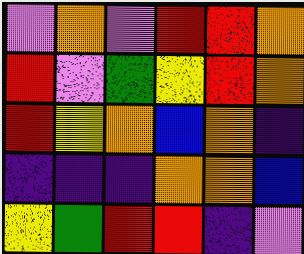[["violet", "orange", "violet", "red", "red", "orange"], ["red", "violet", "green", "yellow", "red", "orange"], ["red", "yellow", "orange", "blue", "orange", "indigo"], ["indigo", "indigo", "indigo", "orange", "orange", "blue"], ["yellow", "green", "red", "red", "indigo", "violet"]]